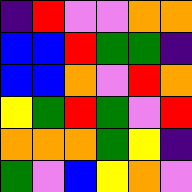[["indigo", "red", "violet", "violet", "orange", "orange"], ["blue", "blue", "red", "green", "green", "indigo"], ["blue", "blue", "orange", "violet", "red", "orange"], ["yellow", "green", "red", "green", "violet", "red"], ["orange", "orange", "orange", "green", "yellow", "indigo"], ["green", "violet", "blue", "yellow", "orange", "violet"]]